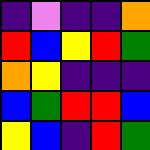[["indigo", "violet", "indigo", "indigo", "orange"], ["red", "blue", "yellow", "red", "green"], ["orange", "yellow", "indigo", "indigo", "indigo"], ["blue", "green", "red", "red", "blue"], ["yellow", "blue", "indigo", "red", "green"]]